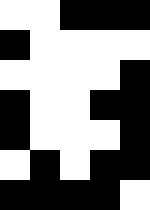[["white", "white", "black", "black", "black"], ["black", "white", "white", "white", "white"], ["white", "white", "white", "white", "black"], ["black", "white", "white", "black", "black"], ["black", "white", "white", "white", "black"], ["white", "black", "white", "black", "black"], ["black", "black", "black", "black", "white"]]